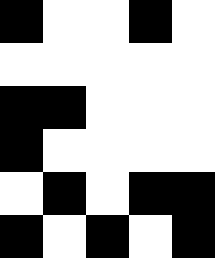[["black", "white", "white", "black", "white"], ["white", "white", "white", "white", "white"], ["black", "black", "white", "white", "white"], ["black", "white", "white", "white", "white"], ["white", "black", "white", "black", "black"], ["black", "white", "black", "white", "black"]]